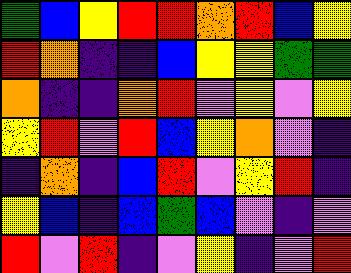[["green", "blue", "yellow", "red", "red", "orange", "red", "blue", "yellow"], ["red", "orange", "indigo", "indigo", "blue", "yellow", "yellow", "green", "green"], ["orange", "indigo", "indigo", "orange", "red", "violet", "yellow", "violet", "yellow"], ["yellow", "red", "violet", "red", "blue", "yellow", "orange", "violet", "indigo"], ["indigo", "orange", "indigo", "blue", "red", "violet", "yellow", "red", "indigo"], ["yellow", "blue", "indigo", "blue", "green", "blue", "violet", "indigo", "violet"], ["red", "violet", "red", "indigo", "violet", "yellow", "indigo", "violet", "red"]]